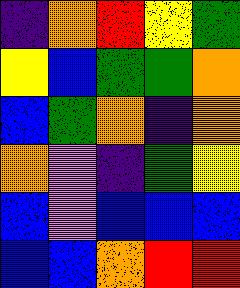[["indigo", "orange", "red", "yellow", "green"], ["yellow", "blue", "green", "green", "orange"], ["blue", "green", "orange", "indigo", "orange"], ["orange", "violet", "indigo", "green", "yellow"], ["blue", "violet", "blue", "blue", "blue"], ["blue", "blue", "orange", "red", "red"]]